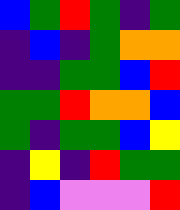[["blue", "green", "red", "green", "indigo", "green"], ["indigo", "blue", "indigo", "green", "orange", "orange"], ["indigo", "indigo", "green", "green", "blue", "red"], ["green", "green", "red", "orange", "orange", "blue"], ["green", "indigo", "green", "green", "blue", "yellow"], ["indigo", "yellow", "indigo", "red", "green", "green"], ["indigo", "blue", "violet", "violet", "violet", "red"]]